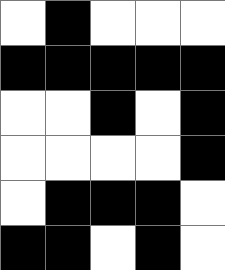[["white", "black", "white", "white", "white"], ["black", "black", "black", "black", "black"], ["white", "white", "black", "white", "black"], ["white", "white", "white", "white", "black"], ["white", "black", "black", "black", "white"], ["black", "black", "white", "black", "white"]]